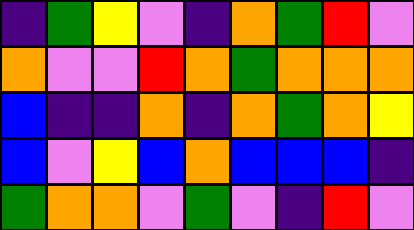[["indigo", "green", "yellow", "violet", "indigo", "orange", "green", "red", "violet"], ["orange", "violet", "violet", "red", "orange", "green", "orange", "orange", "orange"], ["blue", "indigo", "indigo", "orange", "indigo", "orange", "green", "orange", "yellow"], ["blue", "violet", "yellow", "blue", "orange", "blue", "blue", "blue", "indigo"], ["green", "orange", "orange", "violet", "green", "violet", "indigo", "red", "violet"]]